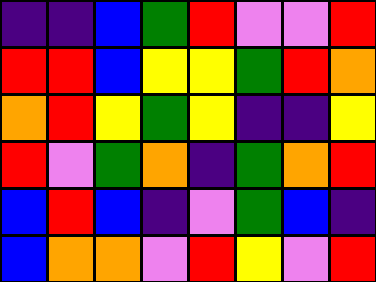[["indigo", "indigo", "blue", "green", "red", "violet", "violet", "red"], ["red", "red", "blue", "yellow", "yellow", "green", "red", "orange"], ["orange", "red", "yellow", "green", "yellow", "indigo", "indigo", "yellow"], ["red", "violet", "green", "orange", "indigo", "green", "orange", "red"], ["blue", "red", "blue", "indigo", "violet", "green", "blue", "indigo"], ["blue", "orange", "orange", "violet", "red", "yellow", "violet", "red"]]